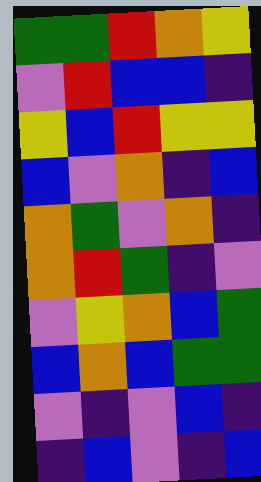[["green", "green", "red", "orange", "yellow"], ["violet", "red", "blue", "blue", "indigo"], ["yellow", "blue", "red", "yellow", "yellow"], ["blue", "violet", "orange", "indigo", "blue"], ["orange", "green", "violet", "orange", "indigo"], ["orange", "red", "green", "indigo", "violet"], ["violet", "yellow", "orange", "blue", "green"], ["blue", "orange", "blue", "green", "green"], ["violet", "indigo", "violet", "blue", "indigo"], ["indigo", "blue", "violet", "indigo", "blue"]]